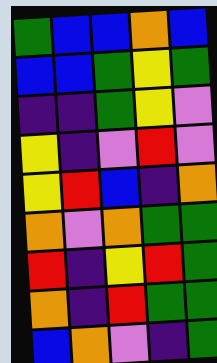[["green", "blue", "blue", "orange", "blue"], ["blue", "blue", "green", "yellow", "green"], ["indigo", "indigo", "green", "yellow", "violet"], ["yellow", "indigo", "violet", "red", "violet"], ["yellow", "red", "blue", "indigo", "orange"], ["orange", "violet", "orange", "green", "green"], ["red", "indigo", "yellow", "red", "green"], ["orange", "indigo", "red", "green", "green"], ["blue", "orange", "violet", "indigo", "green"]]